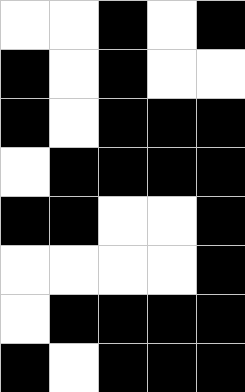[["white", "white", "black", "white", "black"], ["black", "white", "black", "white", "white"], ["black", "white", "black", "black", "black"], ["white", "black", "black", "black", "black"], ["black", "black", "white", "white", "black"], ["white", "white", "white", "white", "black"], ["white", "black", "black", "black", "black"], ["black", "white", "black", "black", "black"]]